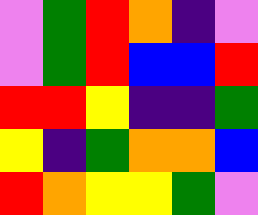[["violet", "green", "red", "orange", "indigo", "violet"], ["violet", "green", "red", "blue", "blue", "red"], ["red", "red", "yellow", "indigo", "indigo", "green"], ["yellow", "indigo", "green", "orange", "orange", "blue"], ["red", "orange", "yellow", "yellow", "green", "violet"]]